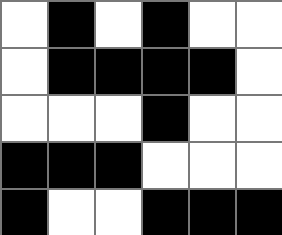[["white", "black", "white", "black", "white", "white"], ["white", "black", "black", "black", "black", "white"], ["white", "white", "white", "black", "white", "white"], ["black", "black", "black", "white", "white", "white"], ["black", "white", "white", "black", "black", "black"]]